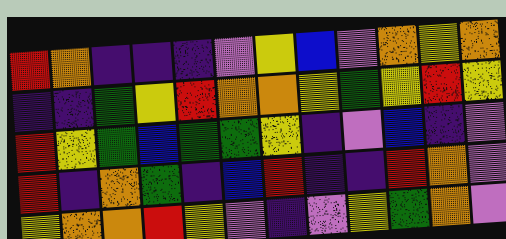[["red", "orange", "indigo", "indigo", "indigo", "violet", "yellow", "blue", "violet", "orange", "yellow", "orange"], ["indigo", "indigo", "green", "yellow", "red", "orange", "orange", "yellow", "green", "yellow", "red", "yellow"], ["red", "yellow", "green", "blue", "green", "green", "yellow", "indigo", "violet", "blue", "indigo", "violet"], ["red", "indigo", "orange", "green", "indigo", "blue", "red", "indigo", "indigo", "red", "orange", "violet"], ["yellow", "orange", "orange", "red", "yellow", "violet", "indigo", "violet", "yellow", "green", "orange", "violet"]]